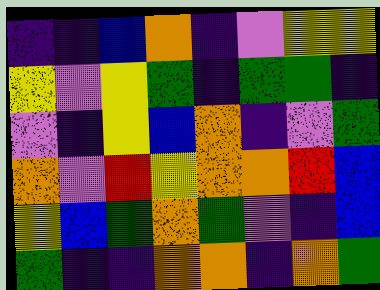[["indigo", "indigo", "blue", "orange", "indigo", "violet", "yellow", "yellow"], ["yellow", "violet", "yellow", "green", "indigo", "green", "green", "indigo"], ["violet", "indigo", "yellow", "blue", "orange", "indigo", "violet", "green"], ["orange", "violet", "red", "yellow", "orange", "orange", "red", "blue"], ["yellow", "blue", "green", "orange", "green", "violet", "indigo", "blue"], ["green", "indigo", "indigo", "orange", "orange", "indigo", "orange", "green"]]